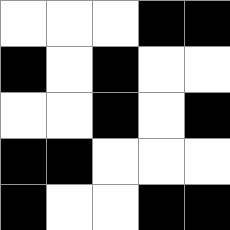[["white", "white", "white", "black", "black"], ["black", "white", "black", "white", "white"], ["white", "white", "black", "white", "black"], ["black", "black", "white", "white", "white"], ["black", "white", "white", "black", "black"]]